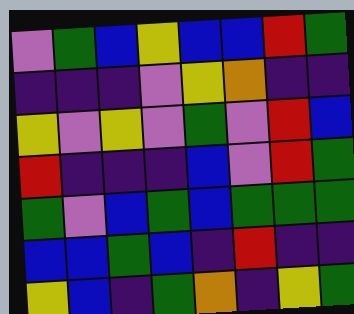[["violet", "green", "blue", "yellow", "blue", "blue", "red", "green"], ["indigo", "indigo", "indigo", "violet", "yellow", "orange", "indigo", "indigo"], ["yellow", "violet", "yellow", "violet", "green", "violet", "red", "blue"], ["red", "indigo", "indigo", "indigo", "blue", "violet", "red", "green"], ["green", "violet", "blue", "green", "blue", "green", "green", "green"], ["blue", "blue", "green", "blue", "indigo", "red", "indigo", "indigo"], ["yellow", "blue", "indigo", "green", "orange", "indigo", "yellow", "green"]]